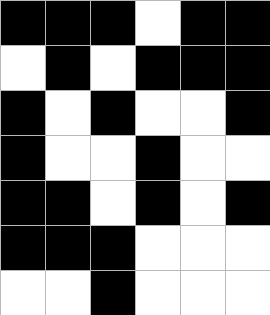[["black", "black", "black", "white", "black", "black"], ["white", "black", "white", "black", "black", "black"], ["black", "white", "black", "white", "white", "black"], ["black", "white", "white", "black", "white", "white"], ["black", "black", "white", "black", "white", "black"], ["black", "black", "black", "white", "white", "white"], ["white", "white", "black", "white", "white", "white"]]